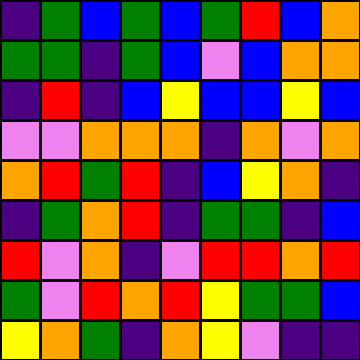[["indigo", "green", "blue", "green", "blue", "green", "red", "blue", "orange"], ["green", "green", "indigo", "green", "blue", "violet", "blue", "orange", "orange"], ["indigo", "red", "indigo", "blue", "yellow", "blue", "blue", "yellow", "blue"], ["violet", "violet", "orange", "orange", "orange", "indigo", "orange", "violet", "orange"], ["orange", "red", "green", "red", "indigo", "blue", "yellow", "orange", "indigo"], ["indigo", "green", "orange", "red", "indigo", "green", "green", "indigo", "blue"], ["red", "violet", "orange", "indigo", "violet", "red", "red", "orange", "red"], ["green", "violet", "red", "orange", "red", "yellow", "green", "green", "blue"], ["yellow", "orange", "green", "indigo", "orange", "yellow", "violet", "indigo", "indigo"]]